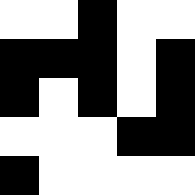[["white", "white", "black", "white", "white"], ["black", "black", "black", "white", "black"], ["black", "white", "black", "white", "black"], ["white", "white", "white", "black", "black"], ["black", "white", "white", "white", "white"]]